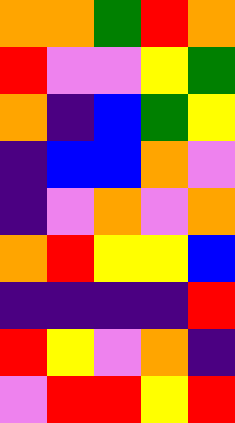[["orange", "orange", "green", "red", "orange"], ["red", "violet", "violet", "yellow", "green"], ["orange", "indigo", "blue", "green", "yellow"], ["indigo", "blue", "blue", "orange", "violet"], ["indigo", "violet", "orange", "violet", "orange"], ["orange", "red", "yellow", "yellow", "blue"], ["indigo", "indigo", "indigo", "indigo", "red"], ["red", "yellow", "violet", "orange", "indigo"], ["violet", "red", "red", "yellow", "red"]]